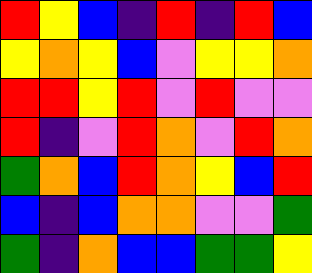[["red", "yellow", "blue", "indigo", "red", "indigo", "red", "blue"], ["yellow", "orange", "yellow", "blue", "violet", "yellow", "yellow", "orange"], ["red", "red", "yellow", "red", "violet", "red", "violet", "violet"], ["red", "indigo", "violet", "red", "orange", "violet", "red", "orange"], ["green", "orange", "blue", "red", "orange", "yellow", "blue", "red"], ["blue", "indigo", "blue", "orange", "orange", "violet", "violet", "green"], ["green", "indigo", "orange", "blue", "blue", "green", "green", "yellow"]]